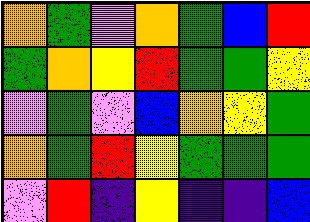[["orange", "green", "violet", "orange", "green", "blue", "red"], ["green", "orange", "yellow", "red", "green", "green", "yellow"], ["violet", "green", "violet", "blue", "orange", "yellow", "green"], ["orange", "green", "red", "yellow", "green", "green", "green"], ["violet", "red", "indigo", "yellow", "indigo", "indigo", "blue"]]